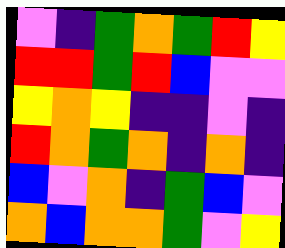[["violet", "indigo", "green", "orange", "green", "red", "yellow"], ["red", "red", "green", "red", "blue", "violet", "violet"], ["yellow", "orange", "yellow", "indigo", "indigo", "violet", "indigo"], ["red", "orange", "green", "orange", "indigo", "orange", "indigo"], ["blue", "violet", "orange", "indigo", "green", "blue", "violet"], ["orange", "blue", "orange", "orange", "green", "violet", "yellow"]]